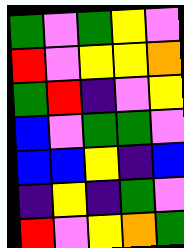[["green", "violet", "green", "yellow", "violet"], ["red", "violet", "yellow", "yellow", "orange"], ["green", "red", "indigo", "violet", "yellow"], ["blue", "violet", "green", "green", "violet"], ["blue", "blue", "yellow", "indigo", "blue"], ["indigo", "yellow", "indigo", "green", "violet"], ["red", "violet", "yellow", "orange", "green"]]